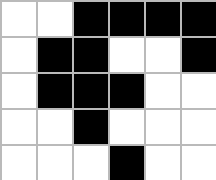[["white", "white", "black", "black", "black", "black"], ["white", "black", "black", "white", "white", "black"], ["white", "black", "black", "black", "white", "white"], ["white", "white", "black", "white", "white", "white"], ["white", "white", "white", "black", "white", "white"]]